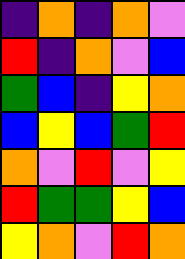[["indigo", "orange", "indigo", "orange", "violet"], ["red", "indigo", "orange", "violet", "blue"], ["green", "blue", "indigo", "yellow", "orange"], ["blue", "yellow", "blue", "green", "red"], ["orange", "violet", "red", "violet", "yellow"], ["red", "green", "green", "yellow", "blue"], ["yellow", "orange", "violet", "red", "orange"]]